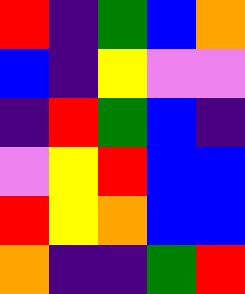[["red", "indigo", "green", "blue", "orange"], ["blue", "indigo", "yellow", "violet", "violet"], ["indigo", "red", "green", "blue", "indigo"], ["violet", "yellow", "red", "blue", "blue"], ["red", "yellow", "orange", "blue", "blue"], ["orange", "indigo", "indigo", "green", "red"]]